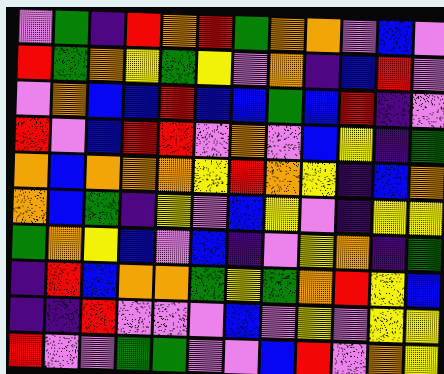[["violet", "green", "indigo", "red", "orange", "red", "green", "orange", "orange", "violet", "blue", "violet"], ["red", "green", "orange", "yellow", "green", "yellow", "violet", "orange", "indigo", "blue", "red", "violet"], ["violet", "orange", "blue", "blue", "red", "blue", "blue", "green", "blue", "red", "indigo", "violet"], ["red", "violet", "blue", "red", "red", "violet", "orange", "violet", "blue", "yellow", "indigo", "green"], ["orange", "blue", "orange", "orange", "orange", "yellow", "red", "orange", "yellow", "indigo", "blue", "orange"], ["orange", "blue", "green", "indigo", "yellow", "violet", "blue", "yellow", "violet", "indigo", "yellow", "yellow"], ["green", "orange", "yellow", "blue", "violet", "blue", "indigo", "violet", "yellow", "orange", "indigo", "green"], ["indigo", "red", "blue", "orange", "orange", "green", "yellow", "green", "orange", "red", "yellow", "blue"], ["indigo", "indigo", "red", "violet", "violet", "violet", "blue", "violet", "yellow", "violet", "yellow", "yellow"], ["red", "violet", "violet", "green", "green", "violet", "violet", "blue", "red", "violet", "orange", "yellow"]]